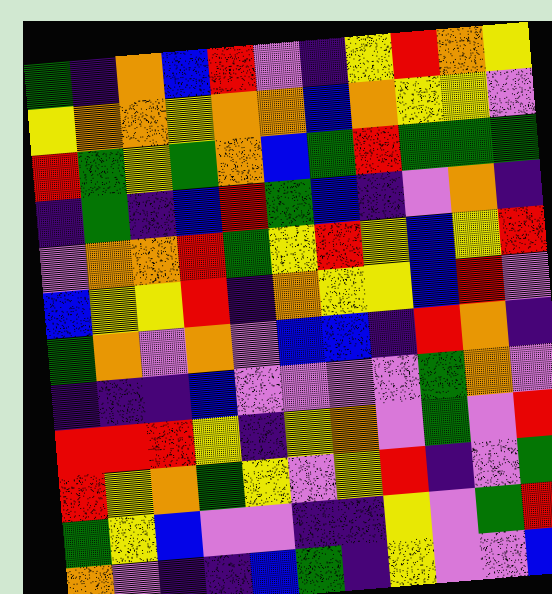[["green", "indigo", "orange", "blue", "red", "violet", "indigo", "yellow", "red", "orange", "yellow"], ["yellow", "orange", "orange", "yellow", "orange", "orange", "blue", "orange", "yellow", "yellow", "violet"], ["red", "green", "yellow", "green", "orange", "blue", "green", "red", "green", "green", "green"], ["indigo", "green", "indigo", "blue", "red", "green", "blue", "indigo", "violet", "orange", "indigo"], ["violet", "orange", "orange", "red", "green", "yellow", "red", "yellow", "blue", "yellow", "red"], ["blue", "yellow", "yellow", "red", "indigo", "orange", "yellow", "yellow", "blue", "red", "violet"], ["green", "orange", "violet", "orange", "violet", "blue", "blue", "indigo", "red", "orange", "indigo"], ["indigo", "indigo", "indigo", "blue", "violet", "violet", "violet", "violet", "green", "orange", "violet"], ["red", "red", "red", "yellow", "indigo", "yellow", "orange", "violet", "green", "violet", "red"], ["red", "yellow", "orange", "green", "yellow", "violet", "yellow", "red", "indigo", "violet", "green"], ["green", "yellow", "blue", "violet", "violet", "indigo", "indigo", "yellow", "violet", "green", "red"], ["orange", "violet", "indigo", "indigo", "blue", "green", "indigo", "yellow", "violet", "violet", "blue"]]